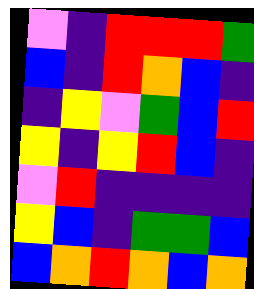[["violet", "indigo", "red", "red", "red", "green"], ["blue", "indigo", "red", "orange", "blue", "indigo"], ["indigo", "yellow", "violet", "green", "blue", "red"], ["yellow", "indigo", "yellow", "red", "blue", "indigo"], ["violet", "red", "indigo", "indigo", "indigo", "indigo"], ["yellow", "blue", "indigo", "green", "green", "blue"], ["blue", "orange", "red", "orange", "blue", "orange"]]